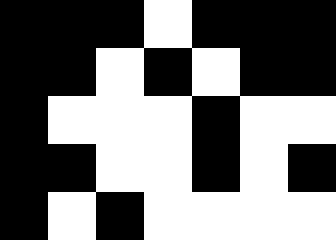[["black", "black", "black", "white", "black", "black", "black"], ["black", "black", "white", "black", "white", "black", "black"], ["black", "white", "white", "white", "black", "white", "white"], ["black", "black", "white", "white", "black", "white", "black"], ["black", "white", "black", "white", "white", "white", "white"]]